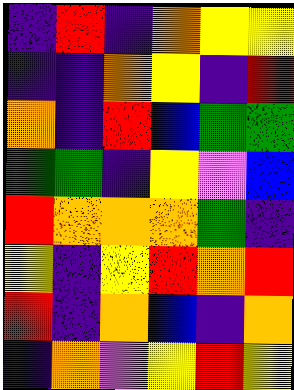[["indigo", "red", "indigo", "orange", "yellow", "yellow"], ["indigo", "indigo", "orange", "yellow", "indigo", "red"], ["orange", "indigo", "red", "blue", "green", "green"], ["green", "green", "indigo", "yellow", "violet", "blue"], ["red", "orange", "orange", "orange", "green", "indigo"], ["yellow", "indigo", "yellow", "red", "orange", "red"], ["red", "indigo", "orange", "blue", "indigo", "orange"], ["indigo", "orange", "violet", "yellow", "red", "yellow"]]